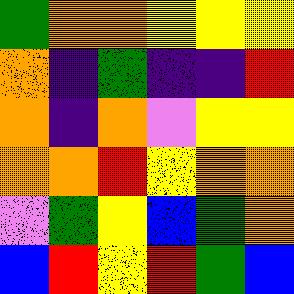[["green", "orange", "orange", "yellow", "yellow", "yellow"], ["orange", "indigo", "green", "indigo", "indigo", "red"], ["orange", "indigo", "orange", "violet", "yellow", "yellow"], ["orange", "orange", "red", "yellow", "orange", "orange"], ["violet", "green", "yellow", "blue", "green", "orange"], ["blue", "red", "yellow", "red", "green", "blue"]]